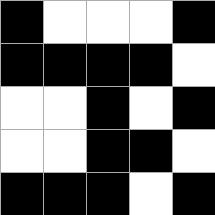[["black", "white", "white", "white", "black"], ["black", "black", "black", "black", "white"], ["white", "white", "black", "white", "black"], ["white", "white", "black", "black", "white"], ["black", "black", "black", "white", "black"]]